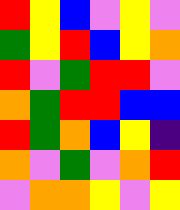[["red", "yellow", "blue", "violet", "yellow", "violet"], ["green", "yellow", "red", "blue", "yellow", "orange"], ["red", "violet", "green", "red", "red", "violet"], ["orange", "green", "red", "red", "blue", "blue"], ["red", "green", "orange", "blue", "yellow", "indigo"], ["orange", "violet", "green", "violet", "orange", "red"], ["violet", "orange", "orange", "yellow", "violet", "yellow"]]